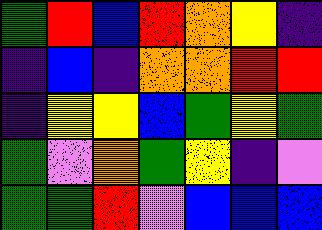[["green", "red", "blue", "red", "orange", "yellow", "indigo"], ["indigo", "blue", "indigo", "orange", "orange", "red", "red"], ["indigo", "yellow", "yellow", "blue", "green", "yellow", "green"], ["green", "violet", "orange", "green", "yellow", "indigo", "violet"], ["green", "green", "red", "violet", "blue", "blue", "blue"]]